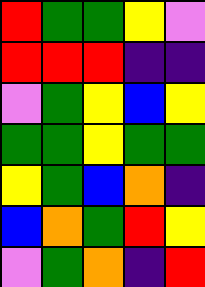[["red", "green", "green", "yellow", "violet"], ["red", "red", "red", "indigo", "indigo"], ["violet", "green", "yellow", "blue", "yellow"], ["green", "green", "yellow", "green", "green"], ["yellow", "green", "blue", "orange", "indigo"], ["blue", "orange", "green", "red", "yellow"], ["violet", "green", "orange", "indigo", "red"]]